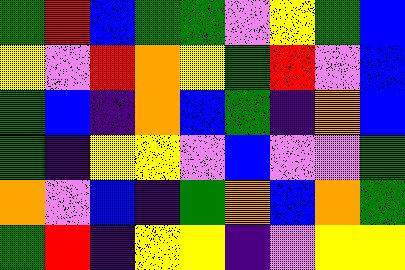[["green", "red", "blue", "green", "green", "violet", "yellow", "green", "blue"], ["yellow", "violet", "red", "orange", "yellow", "green", "red", "violet", "blue"], ["green", "blue", "indigo", "orange", "blue", "green", "indigo", "orange", "blue"], ["green", "indigo", "yellow", "yellow", "violet", "blue", "violet", "violet", "green"], ["orange", "violet", "blue", "indigo", "green", "orange", "blue", "orange", "green"], ["green", "red", "indigo", "yellow", "yellow", "indigo", "violet", "yellow", "yellow"]]